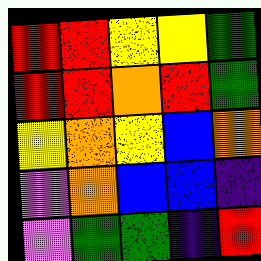[["red", "red", "yellow", "yellow", "green"], ["red", "red", "orange", "red", "green"], ["yellow", "orange", "yellow", "blue", "orange"], ["violet", "orange", "blue", "blue", "indigo"], ["violet", "green", "green", "indigo", "red"]]